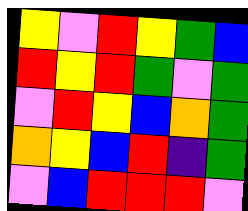[["yellow", "violet", "red", "yellow", "green", "blue"], ["red", "yellow", "red", "green", "violet", "green"], ["violet", "red", "yellow", "blue", "orange", "green"], ["orange", "yellow", "blue", "red", "indigo", "green"], ["violet", "blue", "red", "red", "red", "violet"]]